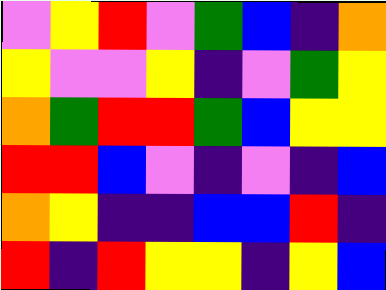[["violet", "yellow", "red", "violet", "green", "blue", "indigo", "orange"], ["yellow", "violet", "violet", "yellow", "indigo", "violet", "green", "yellow"], ["orange", "green", "red", "red", "green", "blue", "yellow", "yellow"], ["red", "red", "blue", "violet", "indigo", "violet", "indigo", "blue"], ["orange", "yellow", "indigo", "indigo", "blue", "blue", "red", "indigo"], ["red", "indigo", "red", "yellow", "yellow", "indigo", "yellow", "blue"]]